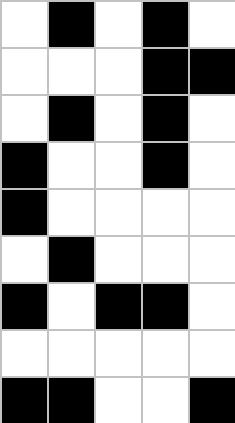[["white", "black", "white", "black", "white"], ["white", "white", "white", "black", "black"], ["white", "black", "white", "black", "white"], ["black", "white", "white", "black", "white"], ["black", "white", "white", "white", "white"], ["white", "black", "white", "white", "white"], ["black", "white", "black", "black", "white"], ["white", "white", "white", "white", "white"], ["black", "black", "white", "white", "black"]]